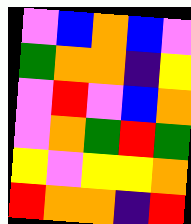[["violet", "blue", "orange", "blue", "violet"], ["green", "orange", "orange", "indigo", "yellow"], ["violet", "red", "violet", "blue", "orange"], ["violet", "orange", "green", "red", "green"], ["yellow", "violet", "yellow", "yellow", "orange"], ["red", "orange", "orange", "indigo", "red"]]